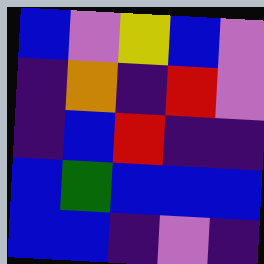[["blue", "violet", "yellow", "blue", "violet"], ["indigo", "orange", "indigo", "red", "violet"], ["indigo", "blue", "red", "indigo", "indigo"], ["blue", "green", "blue", "blue", "blue"], ["blue", "blue", "indigo", "violet", "indigo"]]